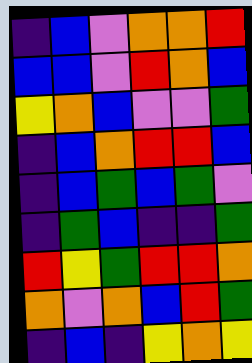[["indigo", "blue", "violet", "orange", "orange", "red"], ["blue", "blue", "violet", "red", "orange", "blue"], ["yellow", "orange", "blue", "violet", "violet", "green"], ["indigo", "blue", "orange", "red", "red", "blue"], ["indigo", "blue", "green", "blue", "green", "violet"], ["indigo", "green", "blue", "indigo", "indigo", "green"], ["red", "yellow", "green", "red", "red", "orange"], ["orange", "violet", "orange", "blue", "red", "green"], ["indigo", "blue", "indigo", "yellow", "orange", "yellow"]]